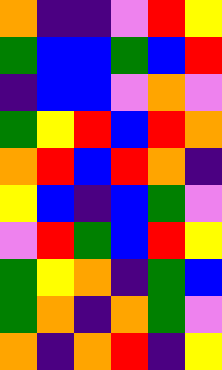[["orange", "indigo", "indigo", "violet", "red", "yellow"], ["green", "blue", "blue", "green", "blue", "red"], ["indigo", "blue", "blue", "violet", "orange", "violet"], ["green", "yellow", "red", "blue", "red", "orange"], ["orange", "red", "blue", "red", "orange", "indigo"], ["yellow", "blue", "indigo", "blue", "green", "violet"], ["violet", "red", "green", "blue", "red", "yellow"], ["green", "yellow", "orange", "indigo", "green", "blue"], ["green", "orange", "indigo", "orange", "green", "violet"], ["orange", "indigo", "orange", "red", "indigo", "yellow"]]